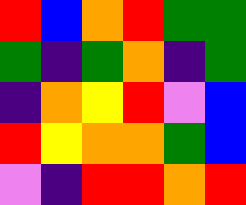[["red", "blue", "orange", "red", "green", "green"], ["green", "indigo", "green", "orange", "indigo", "green"], ["indigo", "orange", "yellow", "red", "violet", "blue"], ["red", "yellow", "orange", "orange", "green", "blue"], ["violet", "indigo", "red", "red", "orange", "red"]]